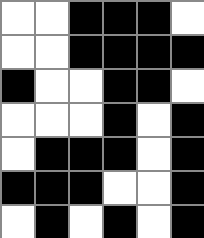[["white", "white", "black", "black", "black", "white"], ["white", "white", "black", "black", "black", "black"], ["black", "white", "white", "black", "black", "white"], ["white", "white", "white", "black", "white", "black"], ["white", "black", "black", "black", "white", "black"], ["black", "black", "black", "white", "white", "black"], ["white", "black", "white", "black", "white", "black"]]